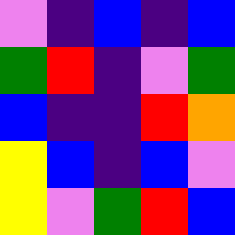[["violet", "indigo", "blue", "indigo", "blue"], ["green", "red", "indigo", "violet", "green"], ["blue", "indigo", "indigo", "red", "orange"], ["yellow", "blue", "indigo", "blue", "violet"], ["yellow", "violet", "green", "red", "blue"]]